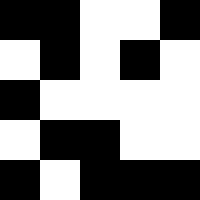[["black", "black", "white", "white", "black"], ["white", "black", "white", "black", "white"], ["black", "white", "white", "white", "white"], ["white", "black", "black", "white", "white"], ["black", "white", "black", "black", "black"]]